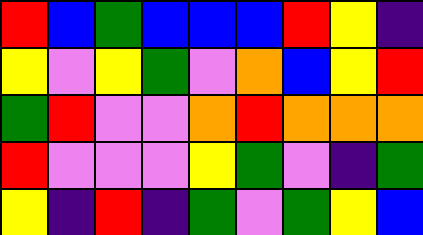[["red", "blue", "green", "blue", "blue", "blue", "red", "yellow", "indigo"], ["yellow", "violet", "yellow", "green", "violet", "orange", "blue", "yellow", "red"], ["green", "red", "violet", "violet", "orange", "red", "orange", "orange", "orange"], ["red", "violet", "violet", "violet", "yellow", "green", "violet", "indigo", "green"], ["yellow", "indigo", "red", "indigo", "green", "violet", "green", "yellow", "blue"]]